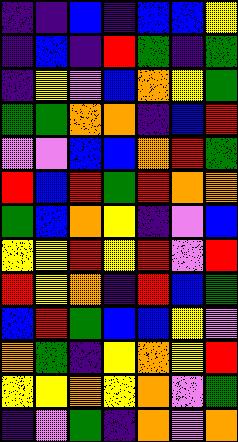[["indigo", "indigo", "blue", "indigo", "blue", "blue", "yellow"], ["indigo", "blue", "indigo", "red", "green", "indigo", "green"], ["indigo", "yellow", "violet", "blue", "orange", "yellow", "green"], ["green", "green", "orange", "orange", "indigo", "blue", "red"], ["violet", "violet", "blue", "blue", "orange", "red", "green"], ["red", "blue", "red", "green", "red", "orange", "orange"], ["green", "blue", "orange", "yellow", "indigo", "violet", "blue"], ["yellow", "yellow", "red", "yellow", "red", "violet", "red"], ["red", "yellow", "orange", "indigo", "red", "blue", "green"], ["blue", "red", "green", "blue", "blue", "yellow", "violet"], ["orange", "green", "indigo", "yellow", "orange", "yellow", "red"], ["yellow", "yellow", "orange", "yellow", "orange", "violet", "green"], ["indigo", "violet", "green", "indigo", "orange", "violet", "orange"]]